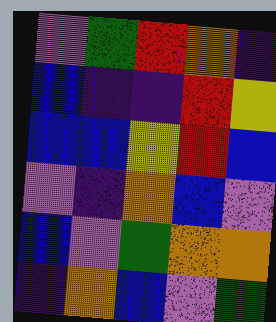[["violet", "green", "red", "orange", "indigo"], ["blue", "indigo", "indigo", "red", "yellow"], ["blue", "blue", "yellow", "red", "blue"], ["violet", "indigo", "orange", "blue", "violet"], ["blue", "violet", "green", "orange", "orange"], ["indigo", "orange", "blue", "violet", "green"]]